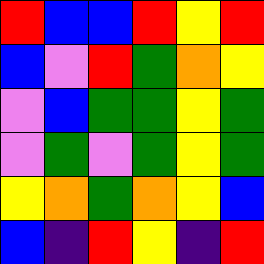[["red", "blue", "blue", "red", "yellow", "red"], ["blue", "violet", "red", "green", "orange", "yellow"], ["violet", "blue", "green", "green", "yellow", "green"], ["violet", "green", "violet", "green", "yellow", "green"], ["yellow", "orange", "green", "orange", "yellow", "blue"], ["blue", "indigo", "red", "yellow", "indigo", "red"]]